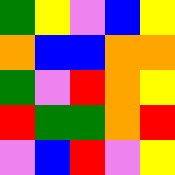[["green", "yellow", "violet", "blue", "yellow"], ["orange", "blue", "blue", "orange", "orange"], ["green", "violet", "red", "orange", "yellow"], ["red", "green", "green", "orange", "red"], ["violet", "blue", "red", "violet", "yellow"]]